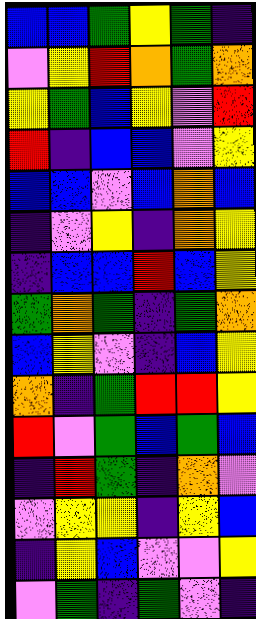[["blue", "blue", "green", "yellow", "green", "indigo"], ["violet", "yellow", "red", "orange", "green", "orange"], ["yellow", "green", "blue", "yellow", "violet", "red"], ["red", "indigo", "blue", "blue", "violet", "yellow"], ["blue", "blue", "violet", "blue", "orange", "blue"], ["indigo", "violet", "yellow", "indigo", "orange", "yellow"], ["indigo", "blue", "blue", "red", "blue", "yellow"], ["green", "orange", "green", "indigo", "green", "orange"], ["blue", "yellow", "violet", "indigo", "blue", "yellow"], ["orange", "indigo", "green", "red", "red", "yellow"], ["red", "violet", "green", "blue", "green", "blue"], ["indigo", "red", "green", "indigo", "orange", "violet"], ["violet", "yellow", "yellow", "indigo", "yellow", "blue"], ["indigo", "yellow", "blue", "violet", "violet", "yellow"], ["violet", "green", "indigo", "green", "violet", "indigo"]]